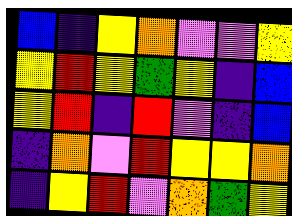[["blue", "indigo", "yellow", "orange", "violet", "violet", "yellow"], ["yellow", "red", "yellow", "green", "yellow", "indigo", "blue"], ["yellow", "red", "indigo", "red", "violet", "indigo", "blue"], ["indigo", "orange", "violet", "red", "yellow", "yellow", "orange"], ["indigo", "yellow", "red", "violet", "orange", "green", "yellow"]]